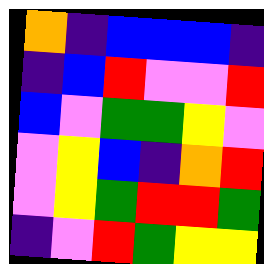[["orange", "indigo", "blue", "blue", "blue", "indigo"], ["indigo", "blue", "red", "violet", "violet", "red"], ["blue", "violet", "green", "green", "yellow", "violet"], ["violet", "yellow", "blue", "indigo", "orange", "red"], ["violet", "yellow", "green", "red", "red", "green"], ["indigo", "violet", "red", "green", "yellow", "yellow"]]